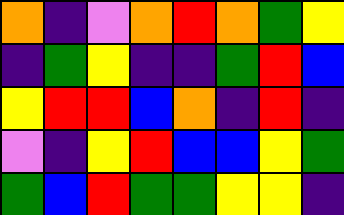[["orange", "indigo", "violet", "orange", "red", "orange", "green", "yellow"], ["indigo", "green", "yellow", "indigo", "indigo", "green", "red", "blue"], ["yellow", "red", "red", "blue", "orange", "indigo", "red", "indigo"], ["violet", "indigo", "yellow", "red", "blue", "blue", "yellow", "green"], ["green", "blue", "red", "green", "green", "yellow", "yellow", "indigo"]]